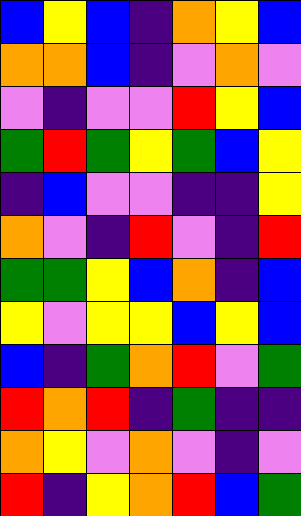[["blue", "yellow", "blue", "indigo", "orange", "yellow", "blue"], ["orange", "orange", "blue", "indigo", "violet", "orange", "violet"], ["violet", "indigo", "violet", "violet", "red", "yellow", "blue"], ["green", "red", "green", "yellow", "green", "blue", "yellow"], ["indigo", "blue", "violet", "violet", "indigo", "indigo", "yellow"], ["orange", "violet", "indigo", "red", "violet", "indigo", "red"], ["green", "green", "yellow", "blue", "orange", "indigo", "blue"], ["yellow", "violet", "yellow", "yellow", "blue", "yellow", "blue"], ["blue", "indigo", "green", "orange", "red", "violet", "green"], ["red", "orange", "red", "indigo", "green", "indigo", "indigo"], ["orange", "yellow", "violet", "orange", "violet", "indigo", "violet"], ["red", "indigo", "yellow", "orange", "red", "blue", "green"]]